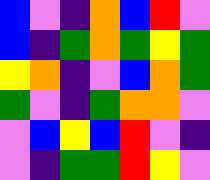[["blue", "violet", "indigo", "orange", "blue", "red", "violet"], ["blue", "indigo", "green", "orange", "green", "yellow", "green"], ["yellow", "orange", "indigo", "violet", "blue", "orange", "green"], ["green", "violet", "indigo", "green", "orange", "orange", "violet"], ["violet", "blue", "yellow", "blue", "red", "violet", "indigo"], ["violet", "indigo", "green", "green", "red", "yellow", "violet"]]